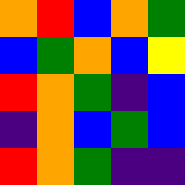[["orange", "red", "blue", "orange", "green"], ["blue", "green", "orange", "blue", "yellow"], ["red", "orange", "green", "indigo", "blue"], ["indigo", "orange", "blue", "green", "blue"], ["red", "orange", "green", "indigo", "indigo"]]